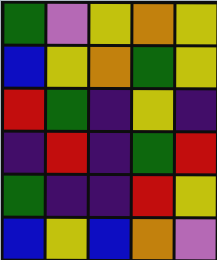[["green", "violet", "yellow", "orange", "yellow"], ["blue", "yellow", "orange", "green", "yellow"], ["red", "green", "indigo", "yellow", "indigo"], ["indigo", "red", "indigo", "green", "red"], ["green", "indigo", "indigo", "red", "yellow"], ["blue", "yellow", "blue", "orange", "violet"]]